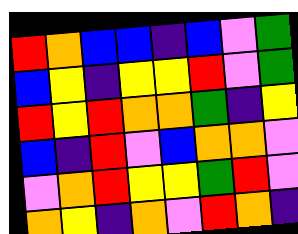[["red", "orange", "blue", "blue", "indigo", "blue", "violet", "green"], ["blue", "yellow", "indigo", "yellow", "yellow", "red", "violet", "green"], ["red", "yellow", "red", "orange", "orange", "green", "indigo", "yellow"], ["blue", "indigo", "red", "violet", "blue", "orange", "orange", "violet"], ["violet", "orange", "red", "yellow", "yellow", "green", "red", "violet"], ["orange", "yellow", "indigo", "orange", "violet", "red", "orange", "indigo"]]